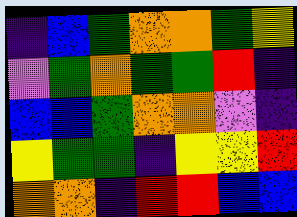[["indigo", "blue", "green", "orange", "orange", "green", "yellow"], ["violet", "green", "orange", "green", "green", "red", "indigo"], ["blue", "blue", "green", "orange", "orange", "violet", "indigo"], ["yellow", "green", "green", "indigo", "yellow", "yellow", "red"], ["orange", "orange", "indigo", "red", "red", "blue", "blue"]]